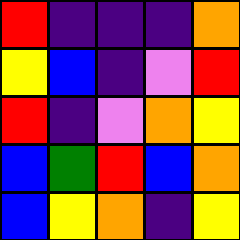[["red", "indigo", "indigo", "indigo", "orange"], ["yellow", "blue", "indigo", "violet", "red"], ["red", "indigo", "violet", "orange", "yellow"], ["blue", "green", "red", "blue", "orange"], ["blue", "yellow", "orange", "indigo", "yellow"]]